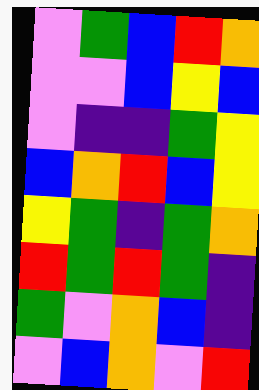[["violet", "green", "blue", "red", "orange"], ["violet", "violet", "blue", "yellow", "blue"], ["violet", "indigo", "indigo", "green", "yellow"], ["blue", "orange", "red", "blue", "yellow"], ["yellow", "green", "indigo", "green", "orange"], ["red", "green", "red", "green", "indigo"], ["green", "violet", "orange", "blue", "indigo"], ["violet", "blue", "orange", "violet", "red"]]